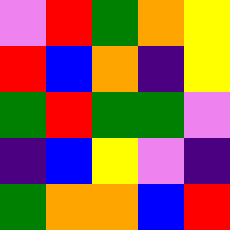[["violet", "red", "green", "orange", "yellow"], ["red", "blue", "orange", "indigo", "yellow"], ["green", "red", "green", "green", "violet"], ["indigo", "blue", "yellow", "violet", "indigo"], ["green", "orange", "orange", "blue", "red"]]